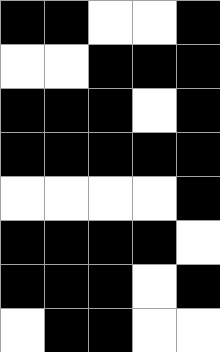[["black", "black", "white", "white", "black"], ["white", "white", "black", "black", "black"], ["black", "black", "black", "white", "black"], ["black", "black", "black", "black", "black"], ["white", "white", "white", "white", "black"], ["black", "black", "black", "black", "white"], ["black", "black", "black", "white", "black"], ["white", "black", "black", "white", "white"]]